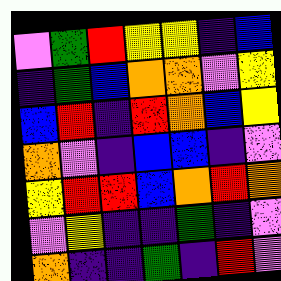[["violet", "green", "red", "yellow", "yellow", "indigo", "blue"], ["indigo", "green", "blue", "orange", "orange", "violet", "yellow"], ["blue", "red", "indigo", "red", "orange", "blue", "yellow"], ["orange", "violet", "indigo", "blue", "blue", "indigo", "violet"], ["yellow", "red", "red", "blue", "orange", "red", "orange"], ["violet", "yellow", "indigo", "indigo", "green", "indigo", "violet"], ["orange", "indigo", "indigo", "green", "indigo", "red", "violet"]]